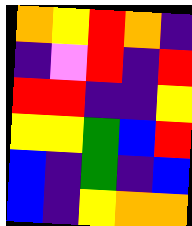[["orange", "yellow", "red", "orange", "indigo"], ["indigo", "violet", "red", "indigo", "red"], ["red", "red", "indigo", "indigo", "yellow"], ["yellow", "yellow", "green", "blue", "red"], ["blue", "indigo", "green", "indigo", "blue"], ["blue", "indigo", "yellow", "orange", "orange"]]